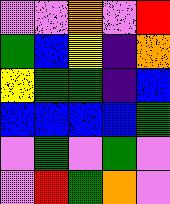[["violet", "violet", "orange", "violet", "red"], ["green", "blue", "yellow", "indigo", "orange"], ["yellow", "green", "green", "indigo", "blue"], ["blue", "blue", "blue", "blue", "green"], ["violet", "green", "violet", "green", "violet"], ["violet", "red", "green", "orange", "violet"]]